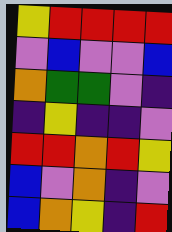[["yellow", "red", "red", "red", "red"], ["violet", "blue", "violet", "violet", "blue"], ["orange", "green", "green", "violet", "indigo"], ["indigo", "yellow", "indigo", "indigo", "violet"], ["red", "red", "orange", "red", "yellow"], ["blue", "violet", "orange", "indigo", "violet"], ["blue", "orange", "yellow", "indigo", "red"]]